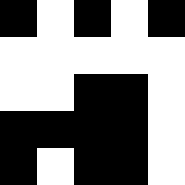[["black", "white", "black", "white", "black"], ["white", "white", "white", "white", "white"], ["white", "white", "black", "black", "white"], ["black", "black", "black", "black", "white"], ["black", "white", "black", "black", "white"]]